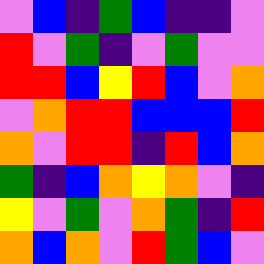[["violet", "blue", "indigo", "green", "blue", "indigo", "indigo", "violet"], ["red", "violet", "green", "indigo", "violet", "green", "violet", "violet"], ["red", "red", "blue", "yellow", "red", "blue", "violet", "orange"], ["violet", "orange", "red", "red", "blue", "blue", "blue", "red"], ["orange", "violet", "red", "red", "indigo", "red", "blue", "orange"], ["green", "indigo", "blue", "orange", "yellow", "orange", "violet", "indigo"], ["yellow", "violet", "green", "violet", "orange", "green", "indigo", "red"], ["orange", "blue", "orange", "violet", "red", "green", "blue", "violet"]]